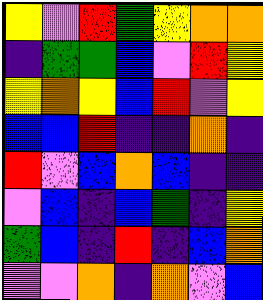[["yellow", "violet", "red", "green", "yellow", "orange", "orange"], ["indigo", "green", "green", "blue", "violet", "red", "yellow"], ["yellow", "orange", "yellow", "blue", "red", "violet", "yellow"], ["blue", "blue", "red", "indigo", "indigo", "orange", "indigo"], ["red", "violet", "blue", "orange", "blue", "indigo", "indigo"], ["violet", "blue", "indigo", "blue", "green", "indigo", "yellow"], ["green", "blue", "indigo", "red", "indigo", "blue", "orange"], ["violet", "violet", "orange", "indigo", "orange", "violet", "blue"]]